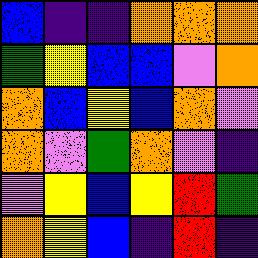[["blue", "indigo", "indigo", "orange", "orange", "orange"], ["green", "yellow", "blue", "blue", "violet", "orange"], ["orange", "blue", "yellow", "blue", "orange", "violet"], ["orange", "violet", "green", "orange", "violet", "indigo"], ["violet", "yellow", "blue", "yellow", "red", "green"], ["orange", "yellow", "blue", "indigo", "red", "indigo"]]